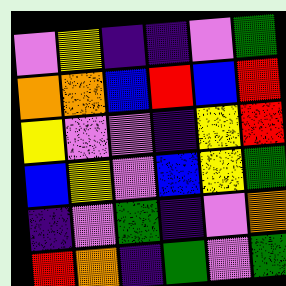[["violet", "yellow", "indigo", "indigo", "violet", "green"], ["orange", "orange", "blue", "red", "blue", "red"], ["yellow", "violet", "violet", "indigo", "yellow", "red"], ["blue", "yellow", "violet", "blue", "yellow", "green"], ["indigo", "violet", "green", "indigo", "violet", "orange"], ["red", "orange", "indigo", "green", "violet", "green"]]